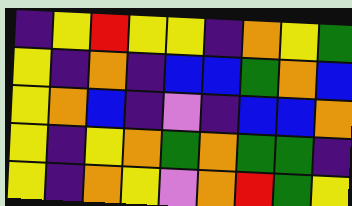[["indigo", "yellow", "red", "yellow", "yellow", "indigo", "orange", "yellow", "green"], ["yellow", "indigo", "orange", "indigo", "blue", "blue", "green", "orange", "blue"], ["yellow", "orange", "blue", "indigo", "violet", "indigo", "blue", "blue", "orange"], ["yellow", "indigo", "yellow", "orange", "green", "orange", "green", "green", "indigo"], ["yellow", "indigo", "orange", "yellow", "violet", "orange", "red", "green", "yellow"]]